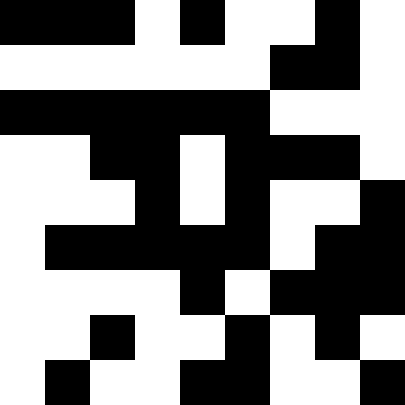[["black", "black", "black", "white", "black", "white", "white", "black", "white"], ["white", "white", "white", "white", "white", "white", "black", "black", "white"], ["black", "black", "black", "black", "black", "black", "white", "white", "white"], ["white", "white", "black", "black", "white", "black", "black", "black", "white"], ["white", "white", "white", "black", "white", "black", "white", "white", "black"], ["white", "black", "black", "black", "black", "black", "white", "black", "black"], ["white", "white", "white", "white", "black", "white", "black", "black", "black"], ["white", "white", "black", "white", "white", "black", "white", "black", "white"], ["white", "black", "white", "white", "black", "black", "white", "white", "black"]]